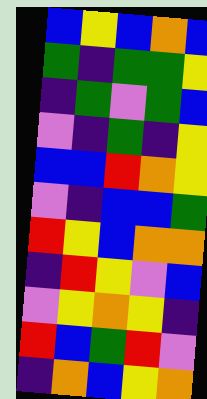[["blue", "yellow", "blue", "orange", "blue"], ["green", "indigo", "green", "green", "yellow"], ["indigo", "green", "violet", "green", "blue"], ["violet", "indigo", "green", "indigo", "yellow"], ["blue", "blue", "red", "orange", "yellow"], ["violet", "indigo", "blue", "blue", "green"], ["red", "yellow", "blue", "orange", "orange"], ["indigo", "red", "yellow", "violet", "blue"], ["violet", "yellow", "orange", "yellow", "indigo"], ["red", "blue", "green", "red", "violet"], ["indigo", "orange", "blue", "yellow", "orange"]]